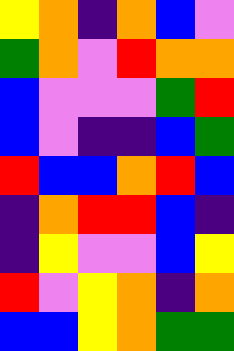[["yellow", "orange", "indigo", "orange", "blue", "violet"], ["green", "orange", "violet", "red", "orange", "orange"], ["blue", "violet", "violet", "violet", "green", "red"], ["blue", "violet", "indigo", "indigo", "blue", "green"], ["red", "blue", "blue", "orange", "red", "blue"], ["indigo", "orange", "red", "red", "blue", "indigo"], ["indigo", "yellow", "violet", "violet", "blue", "yellow"], ["red", "violet", "yellow", "orange", "indigo", "orange"], ["blue", "blue", "yellow", "orange", "green", "green"]]